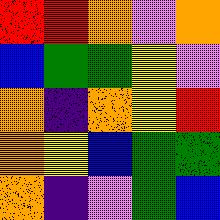[["red", "red", "orange", "violet", "orange"], ["blue", "green", "green", "yellow", "violet"], ["orange", "indigo", "orange", "yellow", "red"], ["orange", "yellow", "blue", "green", "green"], ["orange", "indigo", "violet", "green", "blue"]]